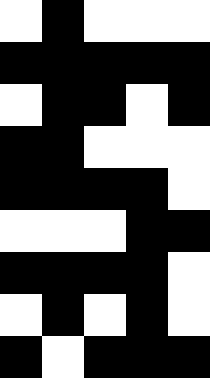[["white", "black", "white", "white", "white"], ["black", "black", "black", "black", "black"], ["white", "black", "black", "white", "black"], ["black", "black", "white", "white", "white"], ["black", "black", "black", "black", "white"], ["white", "white", "white", "black", "black"], ["black", "black", "black", "black", "white"], ["white", "black", "white", "black", "white"], ["black", "white", "black", "black", "black"]]